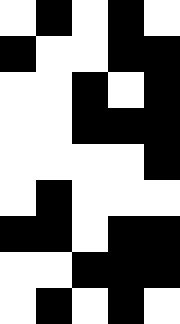[["white", "black", "white", "black", "white"], ["black", "white", "white", "black", "black"], ["white", "white", "black", "white", "black"], ["white", "white", "black", "black", "black"], ["white", "white", "white", "white", "black"], ["white", "black", "white", "white", "white"], ["black", "black", "white", "black", "black"], ["white", "white", "black", "black", "black"], ["white", "black", "white", "black", "white"]]